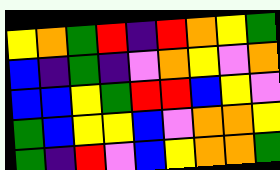[["yellow", "orange", "green", "red", "indigo", "red", "orange", "yellow", "green"], ["blue", "indigo", "green", "indigo", "violet", "orange", "yellow", "violet", "orange"], ["blue", "blue", "yellow", "green", "red", "red", "blue", "yellow", "violet"], ["green", "blue", "yellow", "yellow", "blue", "violet", "orange", "orange", "yellow"], ["green", "indigo", "red", "violet", "blue", "yellow", "orange", "orange", "green"]]